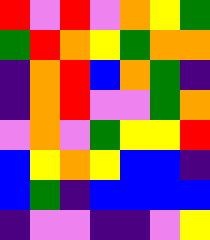[["red", "violet", "red", "violet", "orange", "yellow", "green"], ["green", "red", "orange", "yellow", "green", "orange", "orange"], ["indigo", "orange", "red", "blue", "orange", "green", "indigo"], ["indigo", "orange", "red", "violet", "violet", "green", "orange"], ["violet", "orange", "violet", "green", "yellow", "yellow", "red"], ["blue", "yellow", "orange", "yellow", "blue", "blue", "indigo"], ["blue", "green", "indigo", "blue", "blue", "blue", "blue"], ["indigo", "violet", "violet", "indigo", "indigo", "violet", "yellow"]]